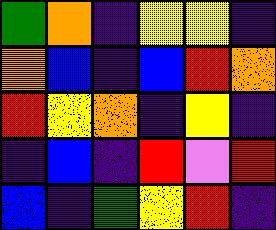[["green", "orange", "indigo", "yellow", "yellow", "indigo"], ["orange", "blue", "indigo", "blue", "red", "orange"], ["red", "yellow", "orange", "indigo", "yellow", "indigo"], ["indigo", "blue", "indigo", "red", "violet", "red"], ["blue", "indigo", "green", "yellow", "red", "indigo"]]